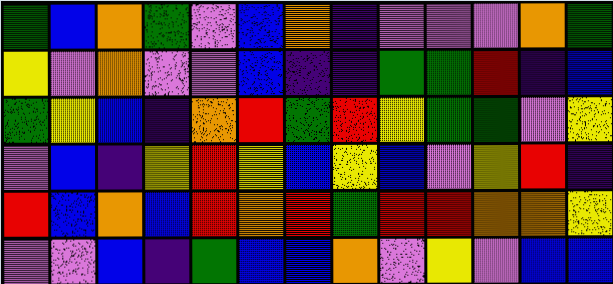[["green", "blue", "orange", "green", "violet", "blue", "orange", "indigo", "violet", "violet", "violet", "orange", "green"], ["yellow", "violet", "orange", "violet", "violet", "blue", "indigo", "indigo", "green", "green", "red", "indigo", "blue"], ["green", "yellow", "blue", "indigo", "orange", "red", "green", "red", "yellow", "green", "green", "violet", "yellow"], ["violet", "blue", "indigo", "yellow", "red", "yellow", "blue", "yellow", "blue", "violet", "yellow", "red", "indigo"], ["red", "blue", "orange", "blue", "red", "orange", "red", "green", "red", "red", "orange", "orange", "yellow"], ["violet", "violet", "blue", "indigo", "green", "blue", "blue", "orange", "violet", "yellow", "violet", "blue", "blue"]]